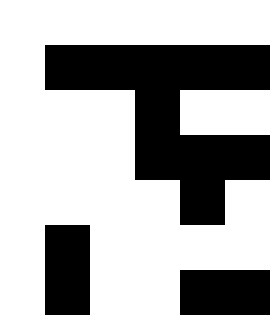[["white", "white", "white", "white", "white", "white"], ["white", "black", "black", "black", "black", "black"], ["white", "white", "white", "black", "white", "white"], ["white", "white", "white", "black", "black", "black"], ["white", "white", "white", "white", "black", "white"], ["white", "black", "white", "white", "white", "white"], ["white", "black", "white", "white", "black", "black"]]